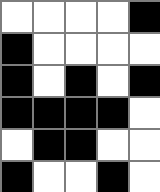[["white", "white", "white", "white", "black"], ["black", "white", "white", "white", "white"], ["black", "white", "black", "white", "black"], ["black", "black", "black", "black", "white"], ["white", "black", "black", "white", "white"], ["black", "white", "white", "black", "white"]]